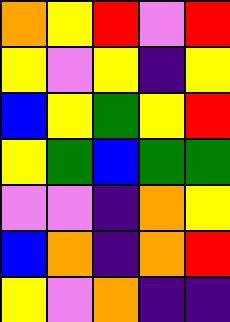[["orange", "yellow", "red", "violet", "red"], ["yellow", "violet", "yellow", "indigo", "yellow"], ["blue", "yellow", "green", "yellow", "red"], ["yellow", "green", "blue", "green", "green"], ["violet", "violet", "indigo", "orange", "yellow"], ["blue", "orange", "indigo", "orange", "red"], ["yellow", "violet", "orange", "indigo", "indigo"]]